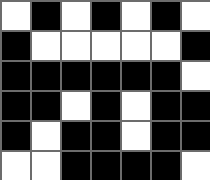[["white", "black", "white", "black", "white", "black", "white"], ["black", "white", "white", "white", "white", "white", "black"], ["black", "black", "black", "black", "black", "black", "white"], ["black", "black", "white", "black", "white", "black", "black"], ["black", "white", "black", "black", "white", "black", "black"], ["white", "white", "black", "black", "black", "black", "white"]]